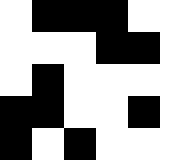[["white", "black", "black", "black", "white", "white"], ["white", "white", "white", "black", "black", "white"], ["white", "black", "white", "white", "white", "white"], ["black", "black", "white", "white", "black", "white"], ["black", "white", "black", "white", "white", "white"]]